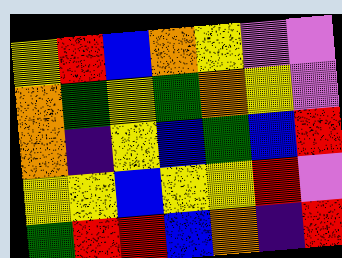[["yellow", "red", "blue", "orange", "yellow", "violet", "violet"], ["orange", "green", "yellow", "green", "orange", "yellow", "violet"], ["orange", "indigo", "yellow", "blue", "green", "blue", "red"], ["yellow", "yellow", "blue", "yellow", "yellow", "red", "violet"], ["green", "red", "red", "blue", "orange", "indigo", "red"]]